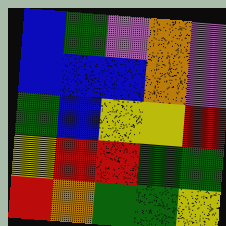[["blue", "green", "violet", "orange", "violet"], ["blue", "blue", "blue", "orange", "violet"], ["green", "blue", "yellow", "yellow", "red"], ["yellow", "red", "red", "green", "green"], ["red", "orange", "green", "green", "yellow"]]